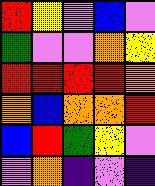[["red", "yellow", "violet", "blue", "violet"], ["green", "violet", "violet", "orange", "yellow"], ["red", "red", "red", "red", "orange"], ["orange", "blue", "orange", "orange", "red"], ["blue", "red", "green", "yellow", "violet"], ["violet", "orange", "indigo", "violet", "indigo"]]